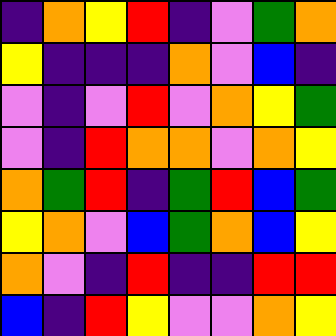[["indigo", "orange", "yellow", "red", "indigo", "violet", "green", "orange"], ["yellow", "indigo", "indigo", "indigo", "orange", "violet", "blue", "indigo"], ["violet", "indigo", "violet", "red", "violet", "orange", "yellow", "green"], ["violet", "indigo", "red", "orange", "orange", "violet", "orange", "yellow"], ["orange", "green", "red", "indigo", "green", "red", "blue", "green"], ["yellow", "orange", "violet", "blue", "green", "orange", "blue", "yellow"], ["orange", "violet", "indigo", "red", "indigo", "indigo", "red", "red"], ["blue", "indigo", "red", "yellow", "violet", "violet", "orange", "yellow"]]